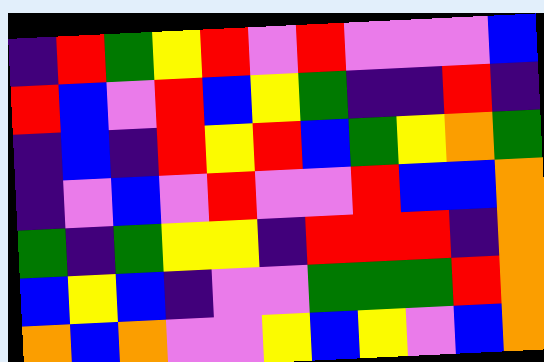[["indigo", "red", "green", "yellow", "red", "violet", "red", "violet", "violet", "violet", "blue"], ["red", "blue", "violet", "red", "blue", "yellow", "green", "indigo", "indigo", "red", "indigo"], ["indigo", "blue", "indigo", "red", "yellow", "red", "blue", "green", "yellow", "orange", "green"], ["indigo", "violet", "blue", "violet", "red", "violet", "violet", "red", "blue", "blue", "orange"], ["green", "indigo", "green", "yellow", "yellow", "indigo", "red", "red", "red", "indigo", "orange"], ["blue", "yellow", "blue", "indigo", "violet", "violet", "green", "green", "green", "red", "orange"], ["orange", "blue", "orange", "violet", "violet", "yellow", "blue", "yellow", "violet", "blue", "orange"]]